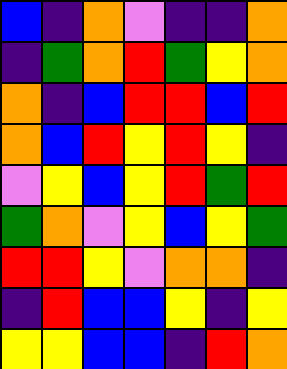[["blue", "indigo", "orange", "violet", "indigo", "indigo", "orange"], ["indigo", "green", "orange", "red", "green", "yellow", "orange"], ["orange", "indigo", "blue", "red", "red", "blue", "red"], ["orange", "blue", "red", "yellow", "red", "yellow", "indigo"], ["violet", "yellow", "blue", "yellow", "red", "green", "red"], ["green", "orange", "violet", "yellow", "blue", "yellow", "green"], ["red", "red", "yellow", "violet", "orange", "orange", "indigo"], ["indigo", "red", "blue", "blue", "yellow", "indigo", "yellow"], ["yellow", "yellow", "blue", "blue", "indigo", "red", "orange"]]